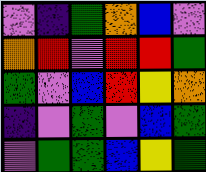[["violet", "indigo", "green", "orange", "blue", "violet"], ["orange", "red", "violet", "red", "red", "green"], ["green", "violet", "blue", "red", "yellow", "orange"], ["indigo", "violet", "green", "violet", "blue", "green"], ["violet", "green", "green", "blue", "yellow", "green"]]